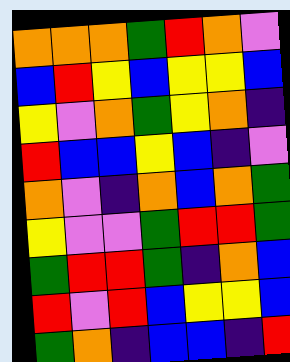[["orange", "orange", "orange", "green", "red", "orange", "violet"], ["blue", "red", "yellow", "blue", "yellow", "yellow", "blue"], ["yellow", "violet", "orange", "green", "yellow", "orange", "indigo"], ["red", "blue", "blue", "yellow", "blue", "indigo", "violet"], ["orange", "violet", "indigo", "orange", "blue", "orange", "green"], ["yellow", "violet", "violet", "green", "red", "red", "green"], ["green", "red", "red", "green", "indigo", "orange", "blue"], ["red", "violet", "red", "blue", "yellow", "yellow", "blue"], ["green", "orange", "indigo", "blue", "blue", "indigo", "red"]]